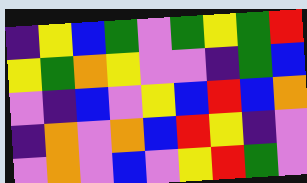[["indigo", "yellow", "blue", "green", "violet", "green", "yellow", "green", "red"], ["yellow", "green", "orange", "yellow", "violet", "violet", "indigo", "green", "blue"], ["violet", "indigo", "blue", "violet", "yellow", "blue", "red", "blue", "orange"], ["indigo", "orange", "violet", "orange", "blue", "red", "yellow", "indigo", "violet"], ["violet", "orange", "violet", "blue", "violet", "yellow", "red", "green", "violet"]]